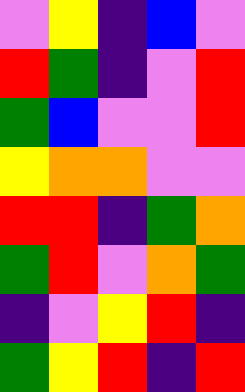[["violet", "yellow", "indigo", "blue", "violet"], ["red", "green", "indigo", "violet", "red"], ["green", "blue", "violet", "violet", "red"], ["yellow", "orange", "orange", "violet", "violet"], ["red", "red", "indigo", "green", "orange"], ["green", "red", "violet", "orange", "green"], ["indigo", "violet", "yellow", "red", "indigo"], ["green", "yellow", "red", "indigo", "red"]]